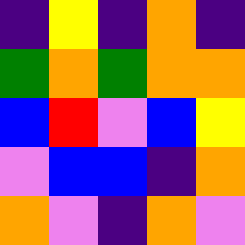[["indigo", "yellow", "indigo", "orange", "indigo"], ["green", "orange", "green", "orange", "orange"], ["blue", "red", "violet", "blue", "yellow"], ["violet", "blue", "blue", "indigo", "orange"], ["orange", "violet", "indigo", "orange", "violet"]]